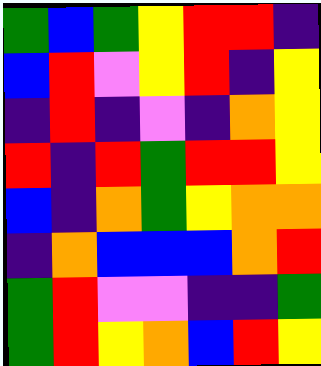[["green", "blue", "green", "yellow", "red", "red", "indigo"], ["blue", "red", "violet", "yellow", "red", "indigo", "yellow"], ["indigo", "red", "indigo", "violet", "indigo", "orange", "yellow"], ["red", "indigo", "red", "green", "red", "red", "yellow"], ["blue", "indigo", "orange", "green", "yellow", "orange", "orange"], ["indigo", "orange", "blue", "blue", "blue", "orange", "red"], ["green", "red", "violet", "violet", "indigo", "indigo", "green"], ["green", "red", "yellow", "orange", "blue", "red", "yellow"]]